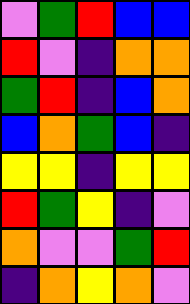[["violet", "green", "red", "blue", "blue"], ["red", "violet", "indigo", "orange", "orange"], ["green", "red", "indigo", "blue", "orange"], ["blue", "orange", "green", "blue", "indigo"], ["yellow", "yellow", "indigo", "yellow", "yellow"], ["red", "green", "yellow", "indigo", "violet"], ["orange", "violet", "violet", "green", "red"], ["indigo", "orange", "yellow", "orange", "violet"]]